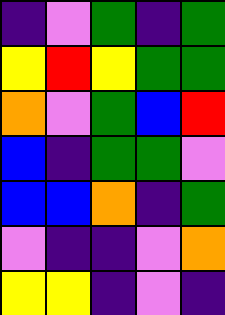[["indigo", "violet", "green", "indigo", "green"], ["yellow", "red", "yellow", "green", "green"], ["orange", "violet", "green", "blue", "red"], ["blue", "indigo", "green", "green", "violet"], ["blue", "blue", "orange", "indigo", "green"], ["violet", "indigo", "indigo", "violet", "orange"], ["yellow", "yellow", "indigo", "violet", "indigo"]]